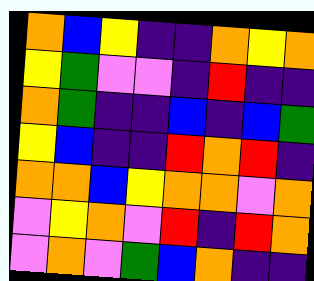[["orange", "blue", "yellow", "indigo", "indigo", "orange", "yellow", "orange"], ["yellow", "green", "violet", "violet", "indigo", "red", "indigo", "indigo"], ["orange", "green", "indigo", "indigo", "blue", "indigo", "blue", "green"], ["yellow", "blue", "indigo", "indigo", "red", "orange", "red", "indigo"], ["orange", "orange", "blue", "yellow", "orange", "orange", "violet", "orange"], ["violet", "yellow", "orange", "violet", "red", "indigo", "red", "orange"], ["violet", "orange", "violet", "green", "blue", "orange", "indigo", "indigo"]]